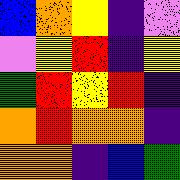[["blue", "orange", "yellow", "indigo", "violet"], ["violet", "yellow", "red", "indigo", "yellow"], ["green", "red", "yellow", "red", "indigo"], ["orange", "red", "orange", "orange", "indigo"], ["orange", "orange", "indigo", "blue", "green"]]